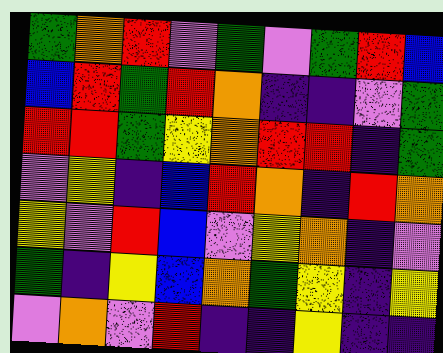[["green", "orange", "red", "violet", "green", "violet", "green", "red", "blue"], ["blue", "red", "green", "red", "orange", "indigo", "indigo", "violet", "green"], ["red", "red", "green", "yellow", "orange", "red", "red", "indigo", "green"], ["violet", "yellow", "indigo", "blue", "red", "orange", "indigo", "red", "orange"], ["yellow", "violet", "red", "blue", "violet", "yellow", "orange", "indigo", "violet"], ["green", "indigo", "yellow", "blue", "orange", "green", "yellow", "indigo", "yellow"], ["violet", "orange", "violet", "red", "indigo", "indigo", "yellow", "indigo", "indigo"]]